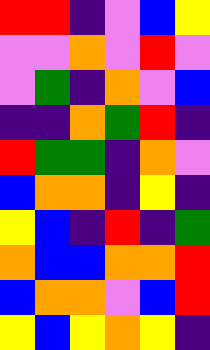[["red", "red", "indigo", "violet", "blue", "yellow"], ["violet", "violet", "orange", "violet", "red", "violet"], ["violet", "green", "indigo", "orange", "violet", "blue"], ["indigo", "indigo", "orange", "green", "red", "indigo"], ["red", "green", "green", "indigo", "orange", "violet"], ["blue", "orange", "orange", "indigo", "yellow", "indigo"], ["yellow", "blue", "indigo", "red", "indigo", "green"], ["orange", "blue", "blue", "orange", "orange", "red"], ["blue", "orange", "orange", "violet", "blue", "red"], ["yellow", "blue", "yellow", "orange", "yellow", "indigo"]]